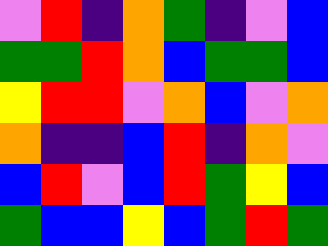[["violet", "red", "indigo", "orange", "green", "indigo", "violet", "blue"], ["green", "green", "red", "orange", "blue", "green", "green", "blue"], ["yellow", "red", "red", "violet", "orange", "blue", "violet", "orange"], ["orange", "indigo", "indigo", "blue", "red", "indigo", "orange", "violet"], ["blue", "red", "violet", "blue", "red", "green", "yellow", "blue"], ["green", "blue", "blue", "yellow", "blue", "green", "red", "green"]]